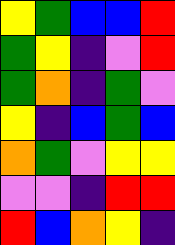[["yellow", "green", "blue", "blue", "red"], ["green", "yellow", "indigo", "violet", "red"], ["green", "orange", "indigo", "green", "violet"], ["yellow", "indigo", "blue", "green", "blue"], ["orange", "green", "violet", "yellow", "yellow"], ["violet", "violet", "indigo", "red", "red"], ["red", "blue", "orange", "yellow", "indigo"]]